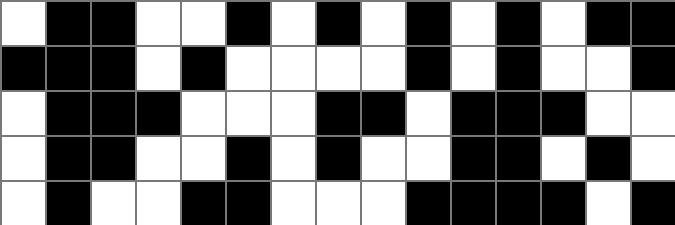[["white", "black", "black", "white", "white", "black", "white", "black", "white", "black", "white", "black", "white", "black", "black"], ["black", "black", "black", "white", "black", "white", "white", "white", "white", "black", "white", "black", "white", "white", "black"], ["white", "black", "black", "black", "white", "white", "white", "black", "black", "white", "black", "black", "black", "white", "white"], ["white", "black", "black", "white", "white", "black", "white", "black", "white", "white", "black", "black", "white", "black", "white"], ["white", "black", "white", "white", "black", "black", "white", "white", "white", "black", "black", "black", "black", "white", "black"]]